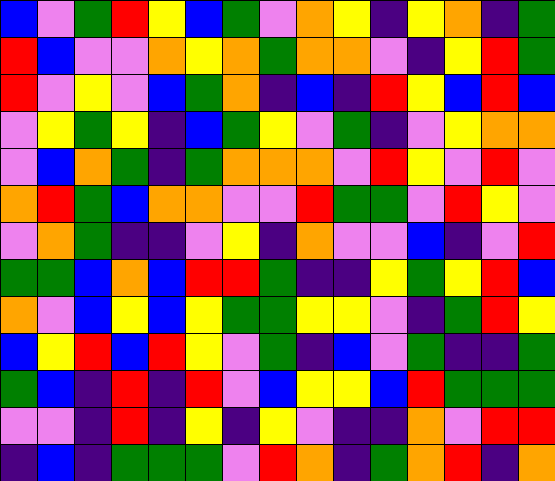[["blue", "violet", "green", "red", "yellow", "blue", "green", "violet", "orange", "yellow", "indigo", "yellow", "orange", "indigo", "green"], ["red", "blue", "violet", "violet", "orange", "yellow", "orange", "green", "orange", "orange", "violet", "indigo", "yellow", "red", "green"], ["red", "violet", "yellow", "violet", "blue", "green", "orange", "indigo", "blue", "indigo", "red", "yellow", "blue", "red", "blue"], ["violet", "yellow", "green", "yellow", "indigo", "blue", "green", "yellow", "violet", "green", "indigo", "violet", "yellow", "orange", "orange"], ["violet", "blue", "orange", "green", "indigo", "green", "orange", "orange", "orange", "violet", "red", "yellow", "violet", "red", "violet"], ["orange", "red", "green", "blue", "orange", "orange", "violet", "violet", "red", "green", "green", "violet", "red", "yellow", "violet"], ["violet", "orange", "green", "indigo", "indigo", "violet", "yellow", "indigo", "orange", "violet", "violet", "blue", "indigo", "violet", "red"], ["green", "green", "blue", "orange", "blue", "red", "red", "green", "indigo", "indigo", "yellow", "green", "yellow", "red", "blue"], ["orange", "violet", "blue", "yellow", "blue", "yellow", "green", "green", "yellow", "yellow", "violet", "indigo", "green", "red", "yellow"], ["blue", "yellow", "red", "blue", "red", "yellow", "violet", "green", "indigo", "blue", "violet", "green", "indigo", "indigo", "green"], ["green", "blue", "indigo", "red", "indigo", "red", "violet", "blue", "yellow", "yellow", "blue", "red", "green", "green", "green"], ["violet", "violet", "indigo", "red", "indigo", "yellow", "indigo", "yellow", "violet", "indigo", "indigo", "orange", "violet", "red", "red"], ["indigo", "blue", "indigo", "green", "green", "green", "violet", "red", "orange", "indigo", "green", "orange", "red", "indigo", "orange"]]